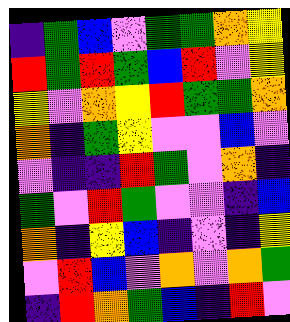[["indigo", "green", "blue", "violet", "green", "green", "orange", "yellow"], ["red", "green", "red", "green", "blue", "red", "violet", "yellow"], ["yellow", "violet", "orange", "yellow", "red", "green", "green", "orange"], ["orange", "indigo", "green", "yellow", "violet", "violet", "blue", "violet"], ["violet", "indigo", "indigo", "red", "green", "violet", "orange", "indigo"], ["green", "violet", "red", "green", "violet", "violet", "indigo", "blue"], ["orange", "indigo", "yellow", "blue", "indigo", "violet", "indigo", "yellow"], ["violet", "red", "blue", "violet", "orange", "violet", "orange", "green"], ["indigo", "red", "orange", "green", "blue", "indigo", "red", "violet"]]